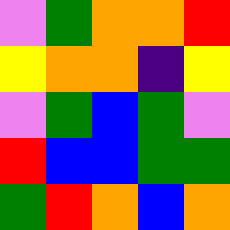[["violet", "green", "orange", "orange", "red"], ["yellow", "orange", "orange", "indigo", "yellow"], ["violet", "green", "blue", "green", "violet"], ["red", "blue", "blue", "green", "green"], ["green", "red", "orange", "blue", "orange"]]